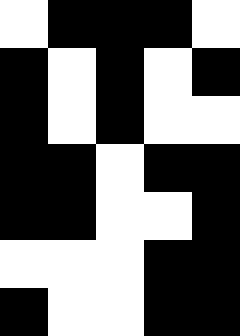[["white", "black", "black", "black", "white"], ["black", "white", "black", "white", "black"], ["black", "white", "black", "white", "white"], ["black", "black", "white", "black", "black"], ["black", "black", "white", "white", "black"], ["white", "white", "white", "black", "black"], ["black", "white", "white", "black", "black"]]